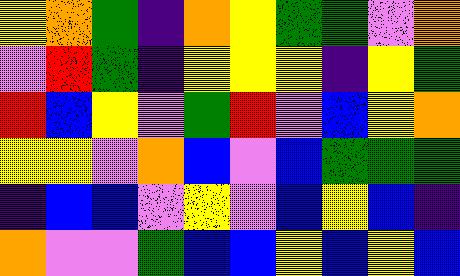[["yellow", "orange", "green", "indigo", "orange", "yellow", "green", "green", "violet", "orange"], ["violet", "red", "green", "indigo", "yellow", "yellow", "yellow", "indigo", "yellow", "green"], ["red", "blue", "yellow", "violet", "green", "red", "violet", "blue", "yellow", "orange"], ["yellow", "yellow", "violet", "orange", "blue", "violet", "blue", "green", "green", "green"], ["indigo", "blue", "blue", "violet", "yellow", "violet", "blue", "yellow", "blue", "indigo"], ["orange", "violet", "violet", "green", "blue", "blue", "yellow", "blue", "yellow", "blue"]]